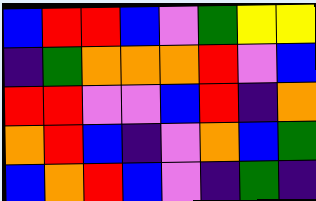[["blue", "red", "red", "blue", "violet", "green", "yellow", "yellow"], ["indigo", "green", "orange", "orange", "orange", "red", "violet", "blue"], ["red", "red", "violet", "violet", "blue", "red", "indigo", "orange"], ["orange", "red", "blue", "indigo", "violet", "orange", "blue", "green"], ["blue", "orange", "red", "blue", "violet", "indigo", "green", "indigo"]]